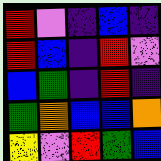[["red", "violet", "indigo", "blue", "indigo"], ["red", "blue", "indigo", "red", "violet"], ["blue", "green", "indigo", "red", "indigo"], ["green", "orange", "blue", "blue", "orange"], ["yellow", "violet", "red", "green", "blue"]]